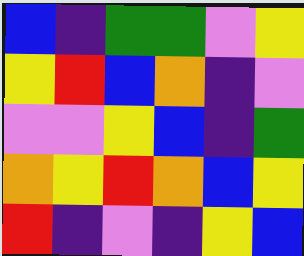[["blue", "indigo", "green", "green", "violet", "yellow"], ["yellow", "red", "blue", "orange", "indigo", "violet"], ["violet", "violet", "yellow", "blue", "indigo", "green"], ["orange", "yellow", "red", "orange", "blue", "yellow"], ["red", "indigo", "violet", "indigo", "yellow", "blue"]]